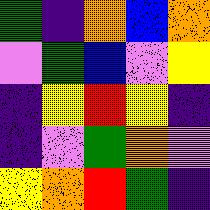[["green", "indigo", "orange", "blue", "orange"], ["violet", "green", "blue", "violet", "yellow"], ["indigo", "yellow", "red", "yellow", "indigo"], ["indigo", "violet", "green", "orange", "violet"], ["yellow", "orange", "red", "green", "indigo"]]